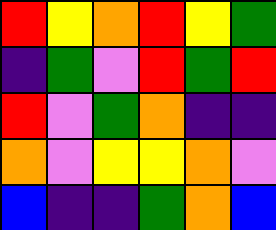[["red", "yellow", "orange", "red", "yellow", "green"], ["indigo", "green", "violet", "red", "green", "red"], ["red", "violet", "green", "orange", "indigo", "indigo"], ["orange", "violet", "yellow", "yellow", "orange", "violet"], ["blue", "indigo", "indigo", "green", "orange", "blue"]]